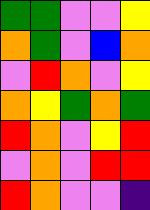[["green", "green", "violet", "violet", "yellow"], ["orange", "green", "violet", "blue", "orange"], ["violet", "red", "orange", "violet", "yellow"], ["orange", "yellow", "green", "orange", "green"], ["red", "orange", "violet", "yellow", "red"], ["violet", "orange", "violet", "red", "red"], ["red", "orange", "violet", "violet", "indigo"]]